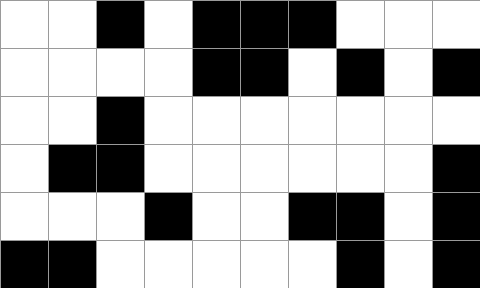[["white", "white", "black", "white", "black", "black", "black", "white", "white", "white"], ["white", "white", "white", "white", "black", "black", "white", "black", "white", "black"], ["white", "white", "black", "white", "white", "white", "white", "white", "white", "white"], ["white", "black", "black", "white", "white", "white", "white", "white", "white", "black"], ["white", "white", "white", "black", "white", "white", "black", "black", "white", "black"], ["black", "black", "white", "white", "white", "white", "white", "black", "white", "black"]]